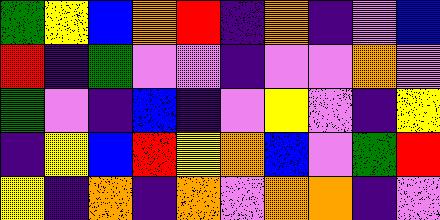[["green", "yellow", "blue", "orange", "red", "indigo", "orange", "indigo", "violet", "blue"], ["red", "indigo", "green", "violet", "violet", "indigo", "violet", "violet", "orange", "violet"], ["green", "violet", "indigo", "blue", "indigo", "violet", "yellow", "violet", "indigo", "yellow"], ["indigo", "yellow", "blue", "red", "yellow", "orange", "blue", "violet", "green", "red"], ["yellow", "indigo", "orange", "indigo", "orange", "violet", "orange", "orange", "indigo", "violet"]]